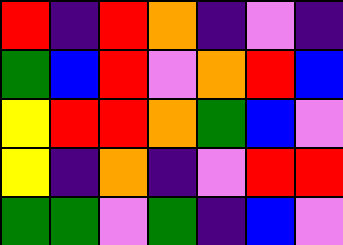[["red", "indigo", "red", "orange", "indigo", "violet", "indigo"], ["green", "blue", "red", "violet", "orange", "red", "blue"], ["yellow", "red", "red", "orange", "green", "blue", "violet"], ["yellow", "indigo", "orange", "indigo", "violet", "red", "red"], ["green", "green", "violet", "green", "indigo", "blue", "violet"]]